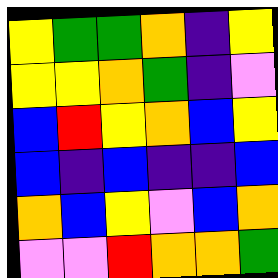[["yellow", "green", "green", "orange", "indigo", "yellow"], ["yellow", "yellow", "orange", "green", "indigo", "violet"], ["blue", "red", "yellow", "orange", "blue", "yellow"], ["blue", "indigo", "blue", "indigo", "indigo", "blue"], ["orange", "blue", "yellow", "violet", "blue", "orange"], ["violet", "violet", "red", "orange", "orange", "green"]]